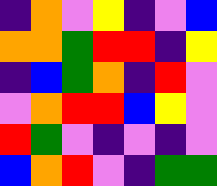[["indigo", "orange", "violet", "yellow", "indigo", "violet", "blue"], ["orange", "orange", "green", "red", "red", "indigo", "yellow"], ["indigo", "blue", "green", "orange", "indigo", "red", "violet"], ["violet", "orange", "red", "red", "blue", "yellow", "violet"], ["red", "green", "violet", "indigo", "violet", "indigo", "violet"], ["blue", "orange", "red", "violet", "indigo", "green", "green"]]